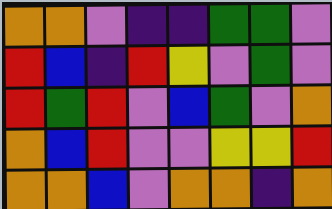[["orange", "orange", "violet", "indigo", "indigo", "green", "green", "violet"], ["red", "blue", "indigo", "red", "yellow", "violet", "green", "violet"], ["red", "green", "red", "violet", "blue", "green", "violet", "orange"], ["orange", "blue", "red", "violet", "violet", "yellow", "yellow", "red"], ["orange", "orange", "blue", "violet", "orange", "orange", "indigo", "orange"]]